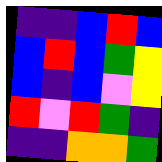[["indigo", "indigo", "blue", "red", "blue"], ["blue", "red", "blue", "green", "yellow"], ["blue", "indigo", "blue", "violet", "yellow"], ["red", "violet", "red", "green", "indigo"], ["indigo", "indigo", "orange", "orange", "green"]]